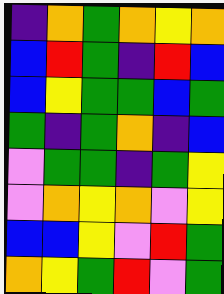[["indigo", "orange", "green", "orange", "yellow", "orange"], ["blue", "red", "green", "indigo", "red", "blue"], ["blue", "yellow", "green", "green", "blue", "green"], ["green", "indigo", "green", "orange", "indigo", "blue"], ["violet", "green", "green", "indigo", "green", "yellow"], ["violet", "orange", "yellow", "orange", "violet", "yellow"], ["blue", "blue", "yellow", "violet", "red", "green"], ["orange", "yellow", "green", "red", "violet", "green"]]